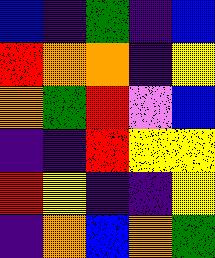[["blue", "indigo", "green", "indigo", "blue"], ["red", "orange", "orange", "indigo", "yellow"], ["orange", "green", "red", "violet", "blue"], ["indigo", "indigo", "red", "yellow", "yellow"], ["red", "yellow", "indigo", "indigo", "yellow"], ["indigo", "orange", "blue", "orange", "green"]]